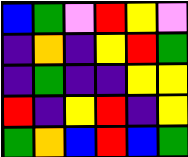[["blue", "green", "violet", "red", "yellow", "violet"], ["indigo", "orange", "indigo", "yellow", "red", "green"], ["indigo", "green", "indigo", "indigo", "yellow", "yellow"], ["red", "indigo", "yellow", "red", "indigo", "yellow"], ["green", "orange", "blue", "red", "blue", "green"]]